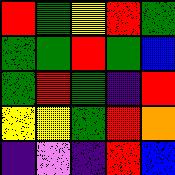[["red", "green", "yellow", "red", "green"], ["green", "green", "red", "green", "blue"], ["green", "red", "green", "indigo", "red"], ["yellow", "yellow", "green", "red", "orange"], ["indigo", "violet", "indigo", "red", "blue"]]